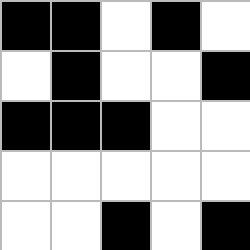[["black", "black", "white", "black", "white"], ["white", "black", "white", "white", "black"], ["black", "black", "black", "white", "white"], ["white", "white", "white", "white", "white"], ["white", "white", "black", "white", "black"]]